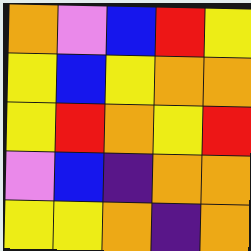[["orange", "violet", "blue", "red", "yellow"], ["yellow", "blue", "yellow", "orange", "orange"], ["yellow", "red", "orange", "yellow", "red"], ["violet", "blue", "indigo", "orange", "orange"], ["yellow", "yellow", "orange", "indigo", "orange"]]